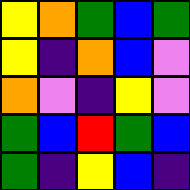[["yellow", "orange", "green", "blue", "green"], ["yellow", "indigo", "orange", "blue", "violet"], ["orange", "violet", "indigo", "yellow", "violet"], ["green", "blue", "red", "green", "blue"], ["green", "indigo", "yellow", "blue", "indigo"]]